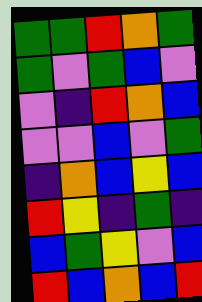[["green", "green", "red", "orange", "green"], ["green", "violet", "green", "blue", "violet"], ["violet", "indigo", "red", "orange", "blue"], ["violet", "violet", "blue", "violet", "green"], ["indigo", "orange", "blue", "yellow", "blue"], ["red", "yellow", "indigo", "green", "indigo"], ["blue", "green", "yellow", "violet", "blue"], ["red", "blue", "orange", "blue", "red"]]